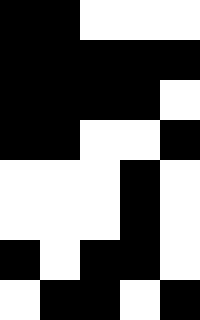[["black", "black", "white", "white", "white"], ["black", "black", "black", "black", "black"], ["black", "black", "black", "black", "white"], ["black", "black", "white", "white", "black"], ["white", "white", "white", "black", "white"], ["white", "white", "white", "black", "white"], ["black", "white", "black", "black", "white"], ["white", "black", "black", "white", "black"]]